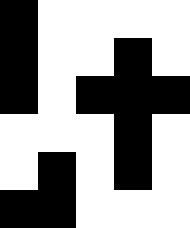[["black", "white", "white", "white", "white"], ["black", "white", "white", "black", "white"], ["black", "white", "black", "black", "black"], ["white", "white", "white", "black", "white"], ["white", "black", "white", "black", "white"], ["black", "black", "white", "white", "white"]]